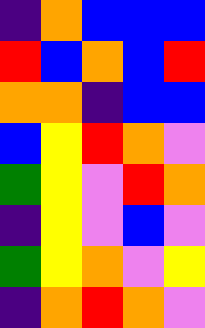[["indigo", "orange", "blue", "blue", "blue"], ["red", "blue", "orange", "blue", "red"], ["orange", "orange", "indigo", "blue", "blue"], ["blue", "yellow", "red", "orange", "violet"], ["green", "yellow", "violet", "red", "orange"], ["indigo", "yellow", "violet", "blue", "violet"], ["green", "yellow", "orange", "violet", "yellow"], ["indigo", "orange", "red", "orange", "violet"]]